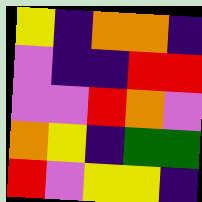[["yellow", "indigo", "orange", "orange", "indigo"], ["violet", "indigo", "indigo", "red", "red"], ["violet", "violet", "red", "orange", "violet"], ["orange", "yellow", "indigo", "green", "green"], ["red", "violet", "yellow", "yellow", "indigo"]]